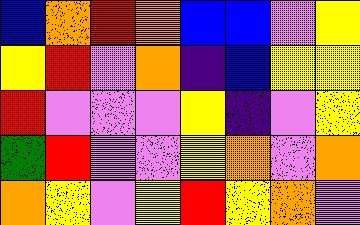[["blue", "orange", "red", "orange", "blue", "blue", "violet", "yellow"], ["yellow", "red", "violet", "orange", "indigo", "blue", "yellow", "yellow"], ["red", "violet", "violet", "violet", "yellow", "indigo", "violet", "yellow"], ["green", "red", "violet", "violet", "yellow", "orange", "violet", "orange"], ["orange", "yellow", "violet", "yellow", "red", "yellow", "orange", "violet"]]